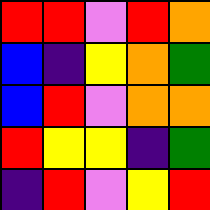[["red", "red", "violet", "red", "orange"], ["blue", "indigo", "yellow", "orange", "green"], ["blue", "red", "violet", "orange", "orange"], ["red", "yellow", "yellow", "indigo", "green"], ["indigo", "red", "violet", "yellow", "red"]]